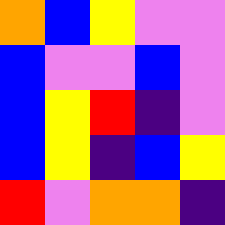[["orange", "blue", "yellow", "violet", "violet"], ["blue", "violet", "violet", "blue", "violet"], ["blue", "yellow", "red", "indigo", "violet"], ["blue", "yellow", "indigo", "blue", "yellow"], ["red", "violet", "orange", "orange", "indigo"]]